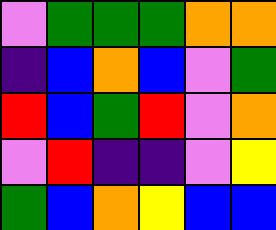[["violet", "green", "green", "green", "orange", "orange"], ["indigo", "blue", "orange", "blue", "violet", "green"], ["red", "blue", "green", "red", "violet", "orange"], ["violet", "red", "indigo", "indigo", "violet", "yellow"], ["green", "blue", "orange", "yellow", "blue", "blue"]]